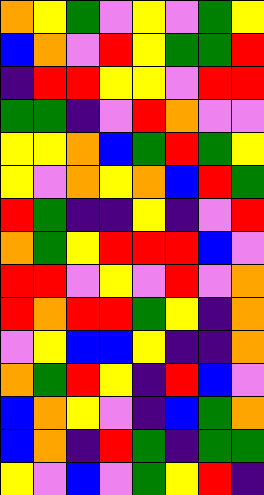[["orange", "yellow", "green", "violet", "yellow", "violet", "green", "yellow"], ["blue", "orange", "violet", "red", "yellow", "green", "green", "red"], ["indigo", "red", "red", "yellow", "yellow", "violet", "red", "red"], ["green", "green", "indigo", "violet", "red", "orange", "violet", "violet"], ["yellow", "yellow", "orange", "blue", "green", "red", "green", "yellow"], ["yellow", "violet", "orange", "yellow", "orange", "blue", "red", "green"], ["red", "green", "indigo", "indigo", "yellow", "indigo", "violet", "red"], ["orange", "green", "yellow", "red", "red", "red", "blue", "violet"], ["red", "red", "violet", "yellow", "violet", "red", "violet", "orange"], ["red", "orange", "red", "red", "green", "yellow", "indigo", "orange"], ["violet", "yellow", "blue", "blue", "yellow", "indigo", "indigo", "orange"], ["orange", "green", "red", "yellow", "indigo", "red", "blue", "violet"], ["blue", "orange", "yellow", "violet", "indigo", "blue", "green", "orange"], ["blue", "orange", "indigo", "red", "green", "indigo", "green", "green"], ["yellow", "violet", "blue", "violet", "green", "yellow", "red", "indigo"]]